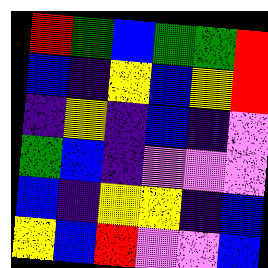[["red", "green", "blue", "green", "green", "red"], ["blue", "indigo", "yellow", "blue", "yellow", "red"], ["indigo", "yellow", "indigo", "blue", "indigo", "violet"], ["green", "blue", "indigo", "violet", "violet", "violet"], ["blue", "indigo", "yellow", "yellow", "indigo", "blue"], ["yellow", "blue", "red", "violet", "violet", "blue"]]